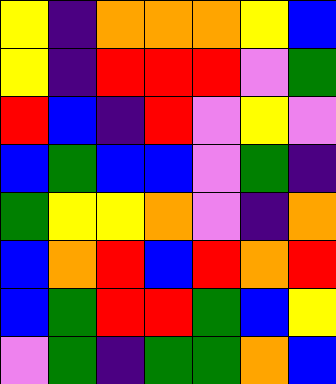[["yellow", "indigo", "orange", "orange", "orange", "yellow", "blue"], ["yellow", "indigo", "red", "red", "red", "violet", "green"], ["red", "blue", "indigo", "red", "violet", "yellow", "violet"], ["blue", "green", "blue", "blue", "violet", "green", "indigo"], ["green", "yellow", "yellow", "orange", "violet", "indigo", "orange"], ["blue", "orange", "red", "blue", "red", "orange", "red"], ["blue", "green", "red", "red", "green", "blue", "yellow"], ["violet", "green", "indigo", "green", "green", "orange", "blue"]]